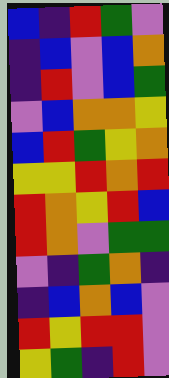[["blue", "indigo", "red", "green", "violet"], ["indigo", "blue", "violet", "blue", "orange"], ["indigo", "red", "violet", "blue", "green"], ["violet", "blue", "orange", "orange", "yellow"], ["blue", "red", "green", "yellow", "orange"], ["yellow", "yellow", "red", "orange", "red"], ["red", "orange", "yellow", "red", "blue"], ["red", "orange", "violet", "green", "green"], ["violet", "indigo", "green", "orange", "indigo"], ["indigo", "blue", "orange", "blue", "violet"], ["red", "yellow", "red", "red", "violet"], ["yellow", "green", "indigo", "red", "violet"]]